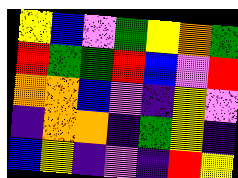[["yellow", "blue", "violet", "green", "yellow", "orange", "green"], ["red", "green", "green", "red", "blue", "violet", "red"], ["orange", "orange", "blue", "violet", "indigo", "yellow", "violet"], ["indigo", "orange", "orange", "indigo", "green", "yellow", "indigo"], ["blue", "yellow", "indigo", "violet", "indigo", "red", "yellow"]]